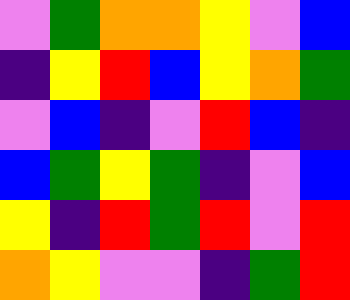[["violet", "green", "orange", "orange", "yellow", "violet", "blue"], ["indigo", "yellow", "red", "blue", "yellow", "orange", "green"], ["violet", "blue", "indigo", "violet", "red", "blue", "indigo"], ["blue", "green", "yellow", "green", "indigo", "violet", "blue"], ["yellow", "indigo", "red", "green", "red", "violet", "red"], ["orange", "yellow", "violet", "violet", "indigo", "green", "red"]]